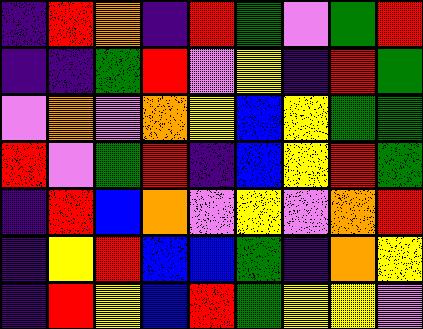[["indigo", "red", "orange", "indigo", "red", "green", "violet", "green", "red"], ["indigo", "indigo", "green", "red", "violet", "yellow", "indigo", "red", "green"], ["violet", "orange", "violet", "orange", "yellow", "blue", "yellow", "green", "green"], ["red", "violet", "green", "red", "indigo", "blue", "yellow", "red", "green"], ["indigo", "red", "blue", "orange", "violet", "yellow", "violet", "orange", "red"], ["indigo", "yellow", "red", "blue", "blue", "green", "indigo", "orange", "yellow"], ["indigo", "red", "yellow", "blue", "red", "green", "yellow", "yellow", "violet"]]